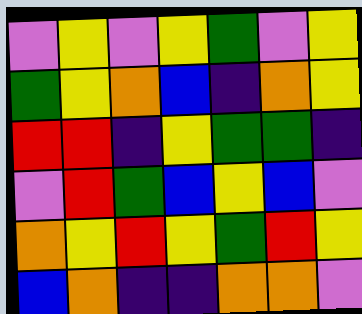[["violet", "yellow", "violet", "yellow", "green", "violet", "yellow"], ["green", "yellow", "orange", "blue", "indigo", "orange", "yellow"], ["red", "red", "indigo", "yellow", "green", "green", "indigo"], ["violet", "red", "green", "blue", "yellow", "blue", "violet"], ["orange", "yellow", "red", "yellow", "green", "red", "yellow"], ["blue", "orange", "indigo", "indigo", "orange", "orange", "violet"]]